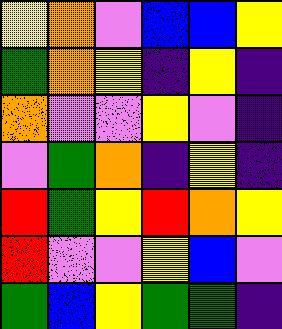[["yellow", "orange", "violet", "blue", "blue", "yellow"], ["green", "orange", "yellow", "indigo", "yellow", "indigo"], ["orange", "violet", "violet", "yellow", "violet", "indigo"], ["violet", "green", "orange", "indigo", "yellow", "indigo"], ["red", "green", "yellow", "red", "orange", "yellow"], ["red", "violet", "violet", "yellow", "blue", "violet"], ["green", "blue", "yellow", "green", "green", "indigo"]]